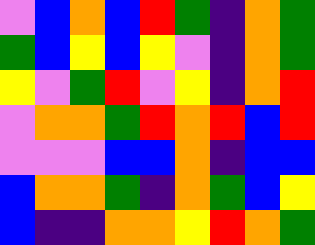[["violet", "blue", "orange", "blue", "red", "green", "indigo", "orange", "green"], ["green", "blue", "yellow", "blue", "yellow", "violet", "indigo", "orange", "green"], ["yellow", "violet", "green", "red", "violet", "yellow", "indigo", "orange", "red"], ["violet", "orange", "orange", "green", "red", "orange", "red", "blue", "red"], ["violet", "violet", "violet", "blue", "blue", "orange", "indigo", "blue", "blue"], ["blue", "orange", "orange", "green", "indigo", "orange", "green", "blue", "yellow"], ["blue", "indigo", "indigo", "orange", "orange", "yellow", "red", "orange", "green"]]